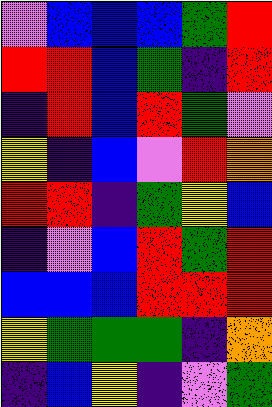[["violet", "blue", "blue", "blue", "green", "red"], ["red", "red", "blue", "green", "indigo", "red"], ["indigo", "red", "blue", "red", "green", "violet"], ["yellow", "indigo", "blue", "violet", "red", "orange"], ["red", "red", "indigo", "green", "yellow", "blue"], ["indigo", "violet", "blue", "red", "green", "red"], ["blue", "blue", "blue", "red", "red", "red"], ["yellow", "green", "green", "green", "indigo", "orange"], ["indigo", "blue", "yellow", "indigo", "violet", "green"]]